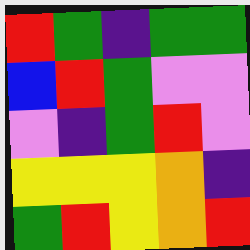[["red", "green", "indigo", "green", "green"], ["blue", "red", "green", "violet", "violet"], ["violet", "indigo", "green", "red", "violet"], ["yellow", "yellow", "yellow", "orange", "indigo"], ["green", "red", "yellow", "orange", "red"]]